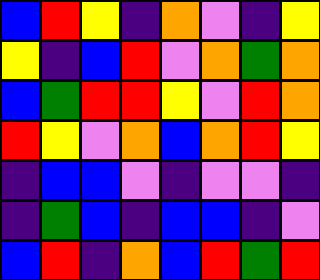[["blue", "red", "yellow", "indigo", "orange", "violet", "indigo", "yellow"], ["yellow", "indigo", "blue", "red", "violet", "orange", "green", "orange"], ["blue", "green", "red", "red", "yellow", "violet", "red", "orange"], ["red", "yellow", "violet", "orange", "blue", "orange", "red", "yellow"], ["indigo", "blue", "blue", "violet", "indigo", "violet", "violet", "indigo"], ["indigo", "green", "blue", "indigo", "blue", "blue", "indigo", "violet"], ["blue", "red", "indigo", "orange", "blue", "red", "green", "red"]]